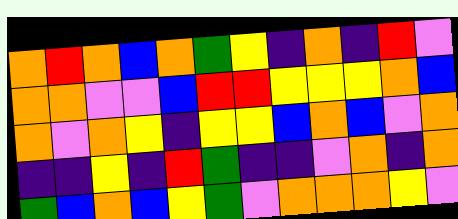[["orange", "red", "orange", "blue", "orange", "green", "yellow", "indigo", "orange", "indigo", "red", "violet"], ["orange", "orange", "violet", "violet", "blue", "red", "red", "yellow", "yellow", "yellow", "orange", "blue"], ["orange", "violet", "orange", "yellow", "indigo", "yellow", "yellow", "blue", "orange", "blue", "violet", "orange"], ["indigo", "indigo", "yellow", "indigo", "red", "green", "indigo", "indigo", "violet", "orange", "indigo", "orange"], ["green", "blue", "orange", "blue", "yellow", "green", "violet", "orange", "orange", "orange", "yellow", "violet"]]